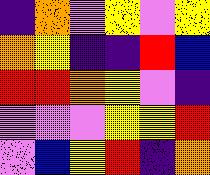[["indigo", "orange", "violet", "yellow", "violet", "yellow"], ["orange", "yellow", "indigo", "indigo", "red", "blue"], ["red", "red", "orange", "yellow", "violet", "indigo"], ["violet", "violet", "violet", "yellow", "yellow", "red"], ["violet", "blue", "yellow", "red", "indigo", "orange"]]